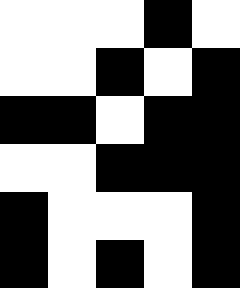[["white", "white", "white", "black", "white"], ["white", "white", "black", "white", "black"], ["black", "black", "white", "black", "black"], ["white", "white", "black", "black", "black"], ["black", "white", "white", "white", "black"], ["black", "white", "black", "white", "black"]]